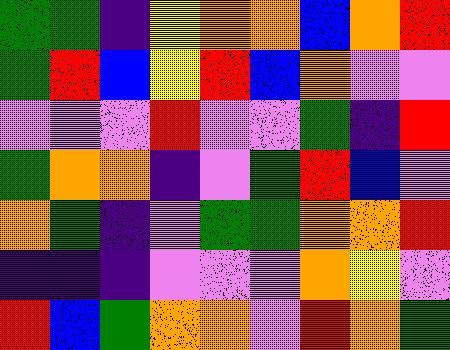[["green", "green", "indigo", "yellow", "orange", "orange", "blue", "orange", "red"], ["green", "red", "blue", "yellow", "red", "blue", "orange", "violet", "violet"], ["violet", "violet", "violet", "red", "violet", "violet", "green", "indigo", "red"], ["green", "orange", "orange", "indigo", "violet", "green", "red", "blue", "violet"], ["orange", "green", "indigo", "violet", "green", "green", "orange", "orange", "red"], ["indigo", "indigo", "indigo", "violet", "violet", "violet", "orange", "yellow", "violet"], ["red", "blue", "green", "orange", "orange", "violet", "red", "orange", "green"]]